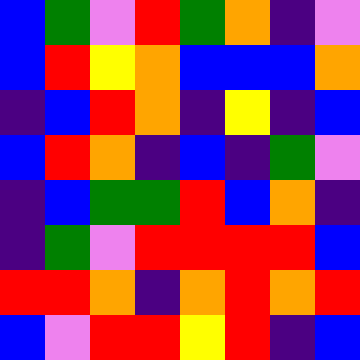[["blue", "green", "violet", "red", "green", "orange", "indigo", "violet"], ["blue", "red", "yellow", "orange", "blue", "blue", "blue", "orange"], ["indigo", "blue", "red", "orange", "indigo", "yellow", "indigo", "blue"], ["blue", "red", "orange", "indigo", "blue", "indigo", "green", "violet"], ["indigo", "blue", "green", "green", "red", "blue", "orange", "indigo"], ["indigo", "green", "violet", "red", "red", "red", "red", "blue"], ["red", "red", "orange", "indigo", "orange", "red", "orange", "red"], ["blue", "violet", "red", "red", "yellow", "red", "indigo", "blue"]]